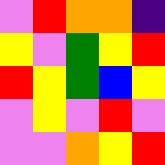[["violet", "red", "orange", "orange", "indigo"], ["yellow", "violet", "green", "yellow", "red"], ["red", "yellow", "green", "blue", "yellow"], ["violet", "yellow", "violet", "red", "violet"], ["violet", "violet", "orange", "yellow", "red"]]